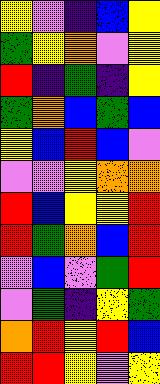[["yellow", "violet", "indigo", "blue", "yellow"], ["green", "yellow", "orange", "violet", "yellow"], ["red", "indigo", "green", "indigo", "yellow"], ["green", "orange", "blue", "green", "blue"], ["yellow", "blue", "red", "blue", "violet"], ["violet", "violet", "yellow", "orange", "orange"], ["red", "blue", "yellow", "yellow", "red"], ["red", "green", "orange", "blue", "red"], ["violet", "blue", "violet", "green", "red"], ["violet", "green", "indigo", "yellow", "green"], ["orange", "red", "yellow", "red", "blue"], ["red", "red", "yellow", "violet", "yellow"]]